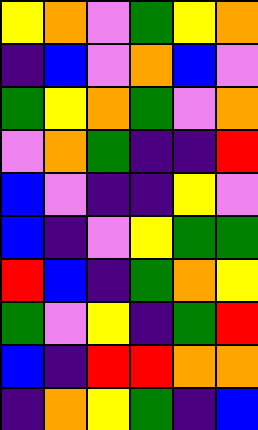[["yellow", "orange", "violet", "green", "yellow", "orange"], ["indigo", "blue", "violet", "orange", "blue", "violet"], ["green", "yellow", "orange", "green", "violet", "orange"], ["violet", "orange", "green", "indigo", "indigo", "red"], ["blue", "violet", "indigo", "indigo", "yellow", "violet"], ["blue", "indigo", "violet", "yellow", "green", "green"], ["red", "blue", "indigo", "green", "orange", "yellow"], ["green", "violet", "yellow", "indigo", "green", "red"], ["blue", "indigo", "red", "red", "orange", "orange"], ["indigo", "orange", "yellow", "green", "indigo", "blue"]]